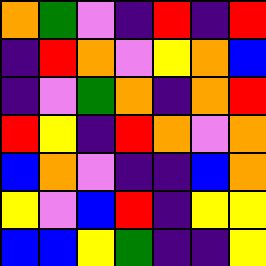[["orange", "green", "violet", "indigo", "red", "indigo", "red"], ["indigo", "red", "orange", "violet", "yellow", "orange", "blue"], ["indigo", "violet", "green", "orange", "indigo", "orange", "red"], ["red", "yellow", "indigo", "red", "orange", "violet", "orange"], ["blue", "orange", "violet", "indigo", "indigo", "blue", "orange"], ["yellow", "violet", "blue", "red", "indigo", "yellow", "yellow"], ["blue", "blue", "yellow", "green", "indigo", "indigo", "yellow"]]